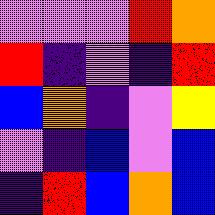[["violet", "violet", "violet", "red", "orange"], ["red", "indigo", "violet", "indigo", "red"], ["blue", "orange", "indigo", "violet", "yellow"], ["violet", "indigo", "blue", "violet", "blue"], ["indigo", "red", "blue", "orange", "blue"]]